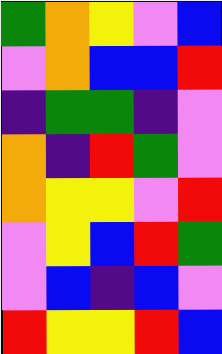[["green", "orange", "yellow", "violet", "blue"], ["violet", "orange", "blue", "blue", "red"], ["indigo", "green", "green", "indigo", "violet"], ["orange", "indigo", "red", "green", "violet"], ["orange", "yellow", "yellow", "violet", "red"], ["violet", "yellow", "blue", "red", "green"], ["violet", "blue", "indigo", "blue", "violet"], ["red", "yellow", "yellow", "red", "blue"]]